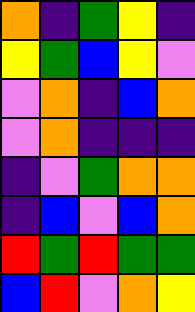[["orange", "indigo", "green", "yellow", "indigo"], ["yellow", "green", "blue", "yellow", "violet"], ["violet", "orange", "indigo", "blue", "orange"], ["violet", "orange", "indigo", "indigo", "indigo"], ["indigo", "violet", "green", "orange", "orange"], ["indigo", "blue", "violet", "blue", "orange"], ["red", "green", "red", "green", "green"], ["blue", "red", "violet", "orange", "yellow"]]